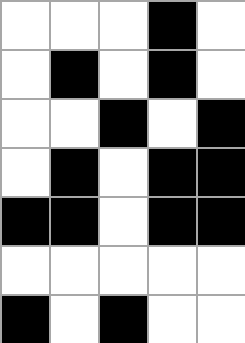[["white", "white", "white", "black", "white"], ["white", "black", "white", "black", "white"], ["white", "white", "black", "white", "black"], ["white", "black", "white", "black", "black"], ["black", "black", "white", "black", "black"], ["white", "white", "white", "white", "white"], ["black", "white", "black", "white", "white"]]